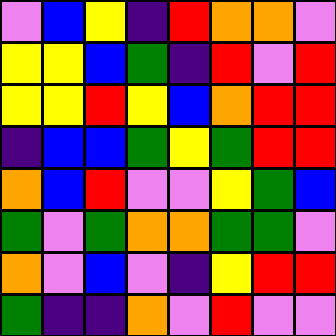[["violet", "blue", "yellow", "indigo", "red", "orange", "orange", "violet"], ["yellow", "yellow", "blue", "green", "indigo", "red", "violet", "red"], ["yellow", "yellow", "red", "yellow", "blue", "orange", "red", "red"], ["indigo", "blue", "blue", "green", "yellow", "green", "red", "red"], ["orange", "blue", "red", "violet", "violet", "yellow", "green", "blue"], ["green", "violet", "green", "orange", "orange", "green", "green", "violet"], ["orange", "violet", "blue", "violet", "indigo", "yellow", "red", "red"], ["green", "indigo", "indigo", "orange", "violet", "red", "violet", "violet"]]